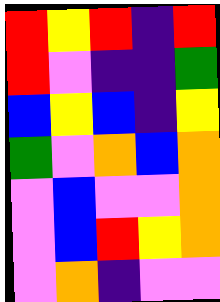[["red", "yellow", "red", "indigo", "red"], ["red", "violet", "indigo", "indigo", "green"], ["blue", "yellow", "blue", "indigo", "yellow"], ["green", "violet", "orange", "blue", "orange"], ["violet", "blue", "violet", "violet", "orange"], ["violet", "blue", "red", "yellow", "orange"], ["violet", "orange", "indigo", "violet", "violet"]]